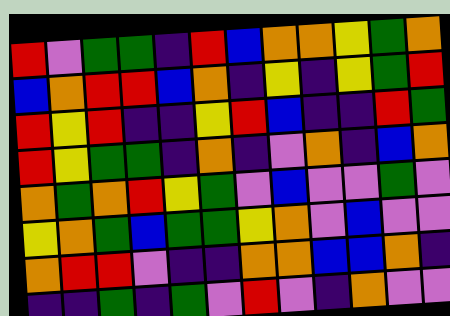[["red", "violet", "green", "green", "indigo", "red", "blue", "orange", "orange", "yellow", "green", "orange"], ["blue", "orange", "red", "red", "blue", "orange", "indigo", "yellow", "indigo", "yellow", "green", "red"], ["red", "yellow", "red", "indigo", "indigo", "yellow", "red", "blue", "indigo", "indigo", "red", "green"], ["red", "yellow", "green", "green", "indigo", "orange", "indigo", "violet", "orange", "indigo", "blue", "orange"], ["orange", "green", "orange", "red", "yellow", "green", "violet", "blue", "violet", "violet", "green", "violet"], ["yellow", "orange", "green", "blue", "green", "green", "yellow", "orange", "violet", "blue", "violet", "violet"], ["orange", "red", "red", "violet", "indigo", "indigo", "orange", "orange", "blue", "blue", "orange", "indigo"], ["indigo", "indigo", "green", "indigo", "green", "violet", "red", "violet", "indigo", "orange", "violet", "violet"]]